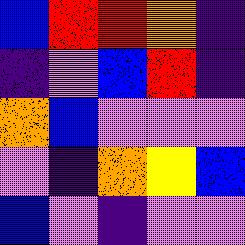[["blue", "red", "red", "orange", "indigo"], ["indigo", "violet", "blue", "red", "indigo"], ["orange", "blue", "violet", "violet", "violet"], ["violet", "indigo", "orange", "yellow", "blue"], ["blue", "violet", "indigo", "violet", "violet"]]